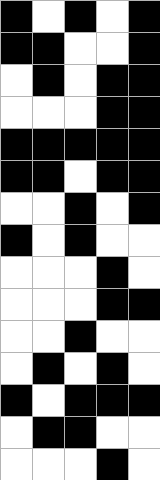[["black", "white", "black", "white", "black"], ["black", "black", "white", "white", "black"], ["white", "black", "white", "black", "black"], ["white", "white", "white", "black", "black"], ["black", "black", "black", "black", "black"], ["black", "black", "white", "black", "black"], ["white", "white", "black", "white", "black"], ["black", "white", "black", "white", "white"], ["white", "white", "white", "black", "white"], ["white", "white", "white", "black", "black"], ["white", "white", "black", "white", "white"], ["white", "black", "white", "black", "white"], ["black", "white", "black", "black", "black"], ["white", "black", "black", "white", "white"], ["white", "white", "white", "black", "white"]]